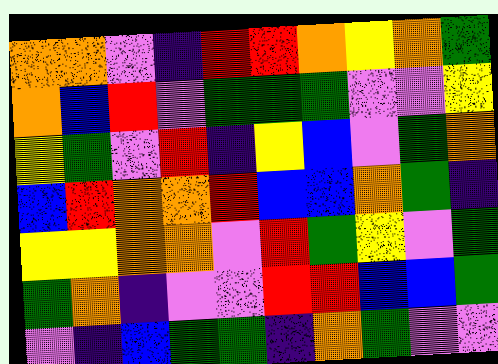[["orange", "orange", "violet", "indigo", "red", "red", "orange", "yellow", "orange", "green"], ["orange", "blue", "red", "violet", "green", "green", "green", "violet", "violet", "yellow"], ["yellow", "green", "violet", "red", "indigo", "yellow", "blue", "violet", "green", "orange"], ["blue", "red", "orange", "orange", "red", "blue", "blue", "orange", "green", "indigo"], ["yellow", "yellow", "orange", "orange", "violet", "red", "green", "yellow", "violet", "green"], ["green", "orange", "indigo", "violet", "violet", "red", "red", "blue", "blue", "green"], ["violet", "indigo", "blue", "green", "green", "indigo", "orange", "green", "violet", "violet"]]